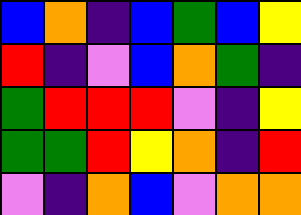[["blue", "orange", "indigo", "blue", "green", "blue", "yellow"], ["red", "indigo", "violet", "blue", "orange", "green", "indigo"], ["green", "red", "red", "red", "violet", "indigo", "yellow"], ["green", "green", "red", "yellow", "orange", "indigo", "red"], ["violet", "indigo", "orange", "blue", "violet", "orange", "orange"]]